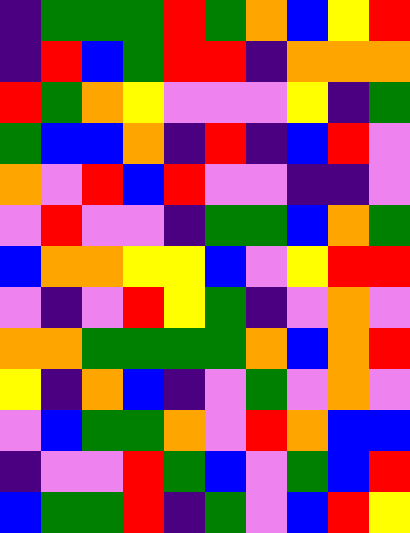[["indigo", "green", "green", "green", "red", "green", "orange", "blue", "yellow", "red"], ["indigo", "red", "blue", "green", "red", "red", "indigo", "orange", "orange", "orange"], ["red", "green", "orange", "yellow", "violet", "violet", "violet", "yellow", "indigo", "green"], ["green", "blue", "blue", "orange", "indigo", "red", "indigo", "blue", "red", "violet"], ["orange", "violet", "red", "blue", "red", "violet", "violet", "indigo", "indigo", "violet"], ["violet", "red", "violet", "violet", "indigo", "green", "green", "blue", "orange", "green"], ["blue", "orange", "orange", "yellow", "yellow", "blue", "violet", "yellow", "red", "red"], ["violet", "indigo", "violet", "red", "yellow", "green", "indigo", "violet", "orange", "violet"], ["orange", "orange", "green", "green", "green", "green", "orange", "blue", "orange", "red"], ["yellow", "indigo", "orange", "blue", "indigo", "violet", "green", "violet", "orange", "violet"], ["violet", "blue", "green", "green", "orange", "violet", "red", "orange", "blue", "blue"], ["indigo", "violet", "violet", "red", "green", "blue", "violet", "green", "blue", "red"], ["blue", "green", "green", "red", "indigo", "green", "violet", "blue", "red", "yellow"]]